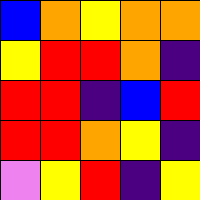[["blue", "orange", "yellow", "orange", "orange"], ["yellow", "red", "red", "orange", "indigo"], ["red", "red", "indigo", "blue", "red"], ["red", "red", "orange", "yellow", "indigo"], ["violet", "yellow", "red", "indigo", "yellow"]]